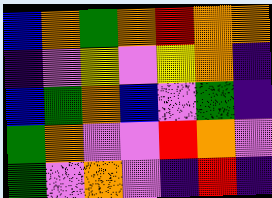[["blue", "orange", "green", "orange", "red", "orange", "orange"], ["indigo", "violet", "yellow", "violet", "yellow", "orange", "indigo"], ["blue", "green", "orange", "blue", "violet", "green", "indigo"], ["green", "orange", "violet", "violet", "red", "orange", "violet"], ["green", "violet", "orange", "violet", "indigo", "red", "indigo"]]